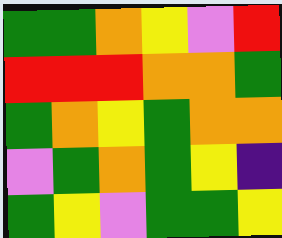[["green", "green", "orange", "yellow", "violet", "red"], ["red", "red", "red", "orange", "orange", "green"], ["green", "orange", "yellow", "green", "orange", "orange"], ["violet", "green", "orange", "green", "yellow", "indigo"], ["green", "yellow", "violet", "green", "green", "yellow"]]